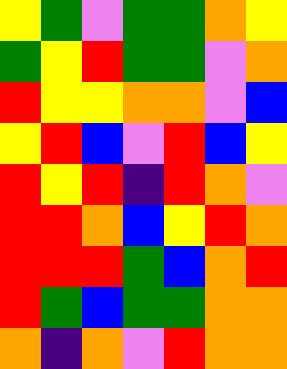[["yellow", "green", "violet", "green", "green", "orange", "yellow"], ["green", "yellow", "red", "green", "green", "violet", "orange"], ["red", "yellow", "yellow", "orange", "orange", "violet", "blue"], ["yellow", "red", "blue", "violet", "red", "blue", "yellow"], ["red", "yellow", "red", "indigo", "red", "orange", "violet"], ["red", "red", "orange", "blue", "yellow", "red", "orange"], ["red", "red", "red", "green", "blue", "orange", "red"], ["red", "green", "blue", "green", "green", "orange", "orange"], ["orange", "indigo", "orange", "violet", "red", "orange", "orange"]]